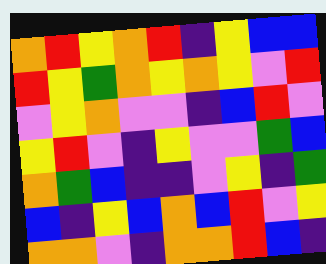[["orange", "red", "yellow", "orange", "red", "indigo", "yellow", "blue", "blue"], ["red", "yellow", "green", "orange", "yellow", "orange", "yellow", "violet", "red"], ["violet", "yellow", "orange", "violet", "violet", "indigo", "blue", "red", "violet"], ["yellow", "red", "violet", "indigo", "yellow", "violet", "violet", "green", "blue"], ["orange", "green", "blue", "indigo", "indigo", "violet", "yellow", "indigo", "green"], ["blue", "indigo", "yellow", "blue", "orange", "blue", "red", "violet", "yellow"], ["orange", "orange", "violet", "indigo", "orange", "orange", "red", "blue", "indigo"]]